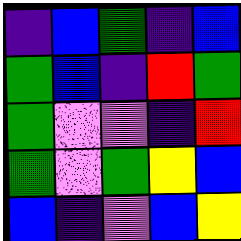[["indigo", "blue", "green", "indigo", "blue"], ["green", "blue", "indigo", "red", "green"], ["green", "violet", "violet", "indigo", "red"], ["green", "violet", "green", "yellow", "blue"], ["blue", "indigo", "violet", "blue", "yellow"]]